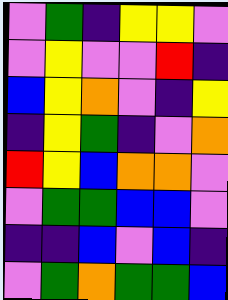[["violet", "green", "indigo", "yellow", "yellow", "violet"], ["violet", "yellow", "violet", "violet", "red", "indigo"], ["blue", "yellow", "orange", "violet", "indigo", "yellow"], ["indigo", "yellow", "green", "indigo", "violet", "orange"], ["red", "yellow", "blue", "orange", "orange", "violet"], ["violet", "green", "green", "blue", "blue", "violet"], ["indigo", "indigo", "blue", "violet", "blue", "indigo"], ["violet", "green", "orange", "green", "green", "blue"]]